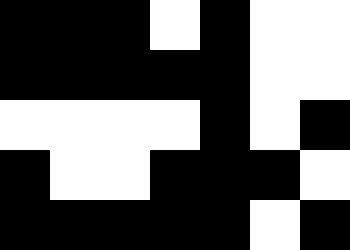[["black", "black", "black", "white", "black", "white", "white"], ["black", "black", "black", "black", "black", "white", "white"], ["white", "white", "white", "white", "black", "white", "black"], ["black", "white", "white", "black", "black", "black", "white"], ["black", "black", "black", "black", "black", "white", "black"]]